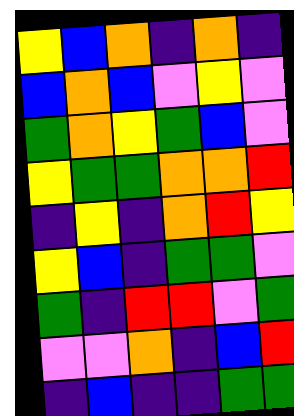[["yellow", "blue", "orange", "indigo", "orange", "indigo"], ["blue", "orange", "blue", "violet", "yellow", "violet"], ["green", "orange", "yellow", "green", "blue", "violet"], ["yellow", "green", "green", "orange", "orange", "red"], ["indigo", "yellow", "indigo", "orange", "red", "yellow"], ["yellow", "blue", "indigo", "green", "green", "violet"], ["green", "indigo", "red", "red", "violet", "green"], ["violet", "violet", "orange", "indigo", "blue", "red"], ["indigo", "blue", "indigo", "indigo", "green", "green"]]